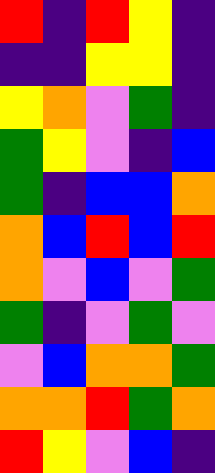[["red", "indigo", "red", "yellow", "indigo"], ["indigo", "indigo", "yellow", "yellow", "indigo"], ["yellow", "orange", "violet", "green", "indigo"], ["green", "yellow", "violet", "indigo", "blue"], ["green", "indigo", "blue", "blue", "orange"], ["orange", "blue", "red", "blue", "red"], ["orange", "violet", "blue", "violet", "green"], ["green", "indigo", "violet", "green", "violet"], ["violet", "blue", "orange", "orange", "green"], ["orange", "orange", "red", "green", "orange"], ["red", "yellow", "violet", "blue", "indigo"]]